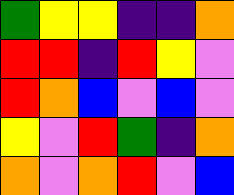[["green", "yellow", "yellow", "indigo", "indigo", "orange"], ["red", "red", "indigo", "red", "yellow", "violet"], ["red", "orange", "blue", "violet", "blue", "violet"], ["yellow", "violet", "red", "green", "indigo", "orange"], ["orange", "violet", "orange", "red", "violet", "blue"]]